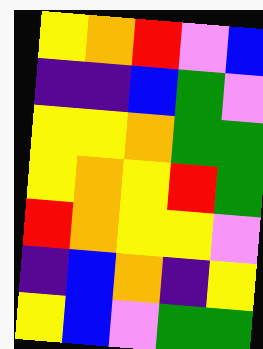[["yellow", "orange", "red", "violet", "blue"], ["indigo", "indigo", "blue", "green", "violet"], ["yellow", "yellow", "orange", "green", "green"], ["yellow", "orange", "yellow", "red", "green"], ["red", "orange", "yellow", "yellow", "violet"], ["indigo", "blue", "orange", "indigo", "yellow"], ["yellow", "blue", "violet", "green", "green"]]